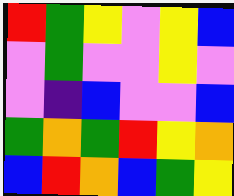[["red", "green", "yellow", "violet", "yellow", "blue"], ["violet", "green", "violet", "violet", "yellow", "violet"], ["violet", "indigo", "blue", "violet", "violet", "blue"], ["green", "orange", "green", "red", "yellow", "orange"], ["blue", "red", "orange", "blue", "green", "yellow"]]